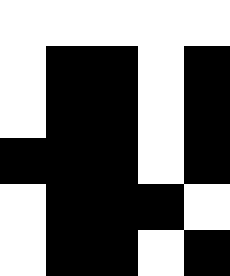[["white", "white", "white", "white", "white"], ["white", "black", "black", "white", "black"], ["white", "black", "black", "white", "black"], ["black", "black", "black", "white", "black"], ["white", "black", "black", "black", "white"], ["white", "black", "black", "white", "black"]]